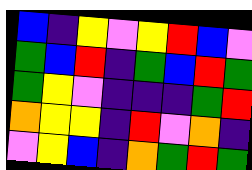[["blue", "indigo", "yellow", "violet", "yellow", "red", "blue", "violet"], ["green", "blue", "red", "indigo", "green", "blue", "red", "green"], ["green", "yellow", "violet", "indigo", "indigo", "indigo", "green", "red"], ["orange", "yellow", "yellow", "indigo", "red", "violet", "orange", "indigo"], ["violet", "yellow", "blue", "indigo", "orange", "green", "red", "green"]]